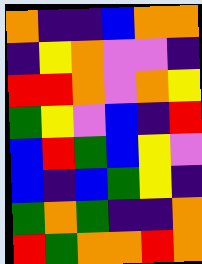[["orange", "indigo", "indigo", "blue", "orange", "orange"], ["indigo", "yellow", "orange", "violet", "violet", "indigo"], ["red", "red", "orange", "violet", "orange", "yellow"], ["green", "yellow", "violet", "blue", "indigo", "red"], ["blue", "red", "green", "blue", "yellow", "violet"], ["blue", "indigo", "blue", "green", "yellow", "indigo"], ["green", "orange", "green", "indigo", "indigo", "orange"], ["red", "green", "orange", "orange", "red", "orange"]]